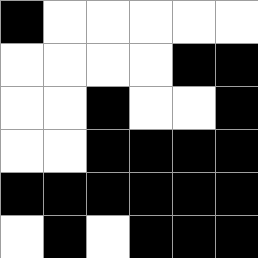[["black", "white", "white", "white", "white", "white"], ["white", "white", "white", "white", "black", "black"], ["white", "white", "black", "white", "white", "black"], ["white", "white", "black", "black", "black", "black"], ["black", "black", "black", "black", "black", "black"], ["white", "black", "white", "black", "black", "black"]]